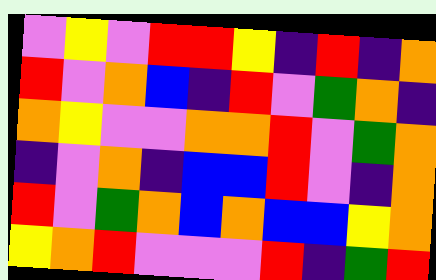[["violet", "yellow", "violet", "red", "red", "yellow", "indigo", "red", "indigo", "orange"], ["red", "violet", "orange", "blue", "indigo", "red", "violet", "green", "orange", "indigo"], ["orange", "yellow", "violet", "violet", "orange", "orange", "red", "violet", "green", "orange"], ["indigo", "violet", "orange", "indigo", "blue", "blue", "red", "violet", "indigo", "orange"], ["red", "violet", "green", "orange", "blue", "orange", "blue", "blue", "yellow", "orange"], ["yellow", "orange", "red", "violet", "violet", "violet", "red", "indigo", "green", "red"]]